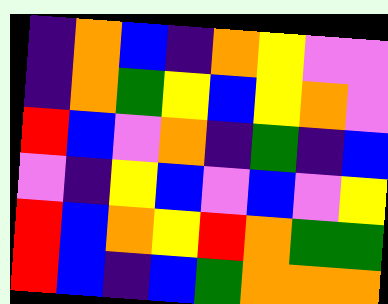[["indigo", "orange", "blue", "indigo", "orange", "yellow", "violet", "violet"], ["indigo", "orange", "green", "yellow", "blue", "yellow", "orange", "violet"], ["red", "blue", "violet", "orange", "indigo", "green", "indigo", "blue"], ["violet", "indigo", "yellow", "blue", "violet", "blue", "violet", "yellow"], ["red", "blue", "orange", "yellow", "red", "orange", "green", "green"], ["red", "blue", "indigo", "blue", "green", "orange", "orange", "orange"]]